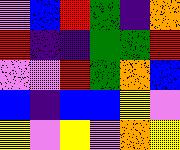[["violet", "blue", "red", "green", "indigo", "orange"], ["red", "indigo", "indigo", "green", "green", "red"], ["violet", "violet", "red", "green", "orange", "blue"], ["blue", "indigo", "blue", "blue", "yellow", "violet"], ["yellow", "violet", "yellow", "violet", "orange", "yellow"]]